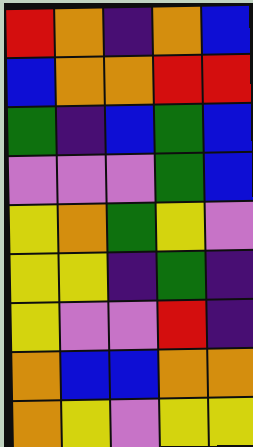[["red", "orange", "indigo", "orange", "blue"], ["blue", "orange", "orange", "red", "red"], ["green", "indigo", "blue", "green", "blue"], ["violet", "violet", "violet", "green", "blue"], ["yellow", "orange", "green", "yellow", "violet"], ["yellow", "yellow", "indigo", "green", "indigo"], ["yellow", "violet", "violet", "red", "indigo"], ["orange", "blue", "blue", "orange", "orange"], ["orange", "yellow", "violet", "yellow", "yellow"]]